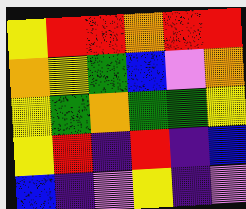[["yellow", "red", "red", "orange", "red", "red"], ["orange", "yellow", "green", "blue", "violet", "orange"], ["yellow", "green", "orange", "green", "green", "yellow"], ["yellow", "red", "indigo", "red", "indigo", "blue"], ["blue", "indigo", "violet", "yellow", "indigo", "violet"]]